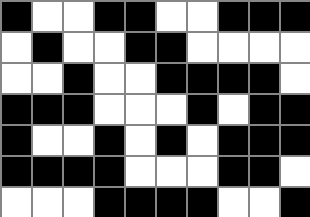[["black", "white", "white", "black", "black", "white", "white", "black", "black", "black"], ["white", "black", "white", "white", "black", "black", "white", "white", "white", "white"], ["white", "white", "black", "white", "white", "black", "black", "black", "black", "white"], ["black", "black", "black", "white", "white", "white", "black", "white", "black", "black"], ["black", "white", "white", "black", "white", "black", "white", "black", "black", "black"], ["black", "black", "black", "black", "white", "white", "white", "black", "black", "white"], ["white", "white", "white", "black", "black", "black", "black", "white", "white", "black"]]